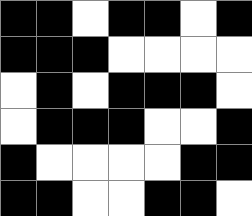[["black", "black", "white", "black", "black", "white", "black"], ["black", "black", "black", "white", "white", "white", "white"], ["white", "black", "white", "black", "black", "black", "white"], ["white", "black", "black", "black", "white", "white", "black"], ["black", "white", "white", "white", "white", "black", "black"], ["black", "black", "white", "white", "black", "black", "white"]]